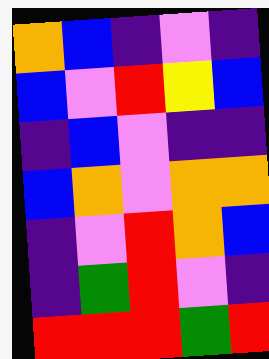[["orange", "blue", "indigo", "violet", "indigo"], ["blue", "violet", "red", "yellow", "blue"], ["indigo", "blue", "violet", "indigo", "indigo"], ["blue", "orange", "violet", "orange", "orange"], ["indigo", "violet", "red", "orange", "blue"], ["indigo", "green", "red", "violet", "indigo"], ["red", "red", "red", "green", "red"]]